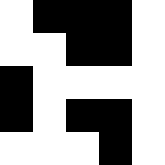[["white", "black", "black", "black", "white"], ["white", "white", "black", "black", "white"], ["black", "white", "white", "white", "white"], ["black", "white", "black", "black", "white"], ["white", "white", "white", "black", "white"]]